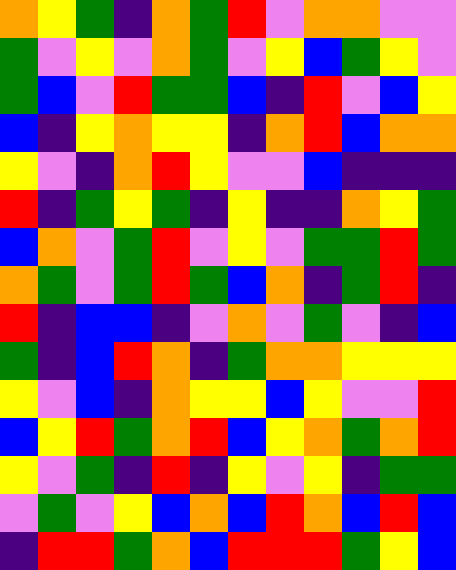[["orange", "yellow", "green", "indigo", "orange", "green", "red", "violet", "orange", "orange", "violet", "violet"], ["green", "violet", "yellow", "violet", "orange", "green", "violet", "yellow", "blue", "green", "yellow", "violet"], ["green", "blue", "violet", "red", "green", "green", "blue", "indigo", "red", "violet", "blue", "yellow"], ["blue", "indigo", "yellow", "orange", "yellow", "yellow", "indigo", "orange", "red", "blue", "orange", "orange"], ["yellow", "violet", "indigo", "orange", "red", "yellow", "violet", "violet", "blue", "indigo", "indigo", "indigo"], ["red", "indigo", "green", "yellow", "green", "indigo", "yellow", "indigo", "indigo", "orange", "yellow", "green"], ["blue", "orange", "violet", "green", "red", "violet", "yellow", "violet", "green", "green", "red", "green"], ["orange", "green", "violet", "green", "red", "green", "blue", "orange", "indigo", "green", "red", "indigo"], ["red", "indigo", "blue", "blue", "indigo", "violet", "orange", "violet", "green", "violet", "indigo", "blue"], ["green", "indigo", "blue", "red", "orange", "indigo", "green", "orange", "orange", "yellow", "yellow", "yellow"], ["yellow", "violet", "blue", "indigo", "orange", "yellow", "yellow", "blue", "yellow", "violet", "violet", "red"], ["blue", "yellow", "red", "green", "orange", "red", "blue", "yellow", "orange", "green", "orange", "red"], ["yellow", "violet", "green", "indigo", "red", "indigo", "yellow", "violet", "yellow", "indigo", "green", "green"], ["violet", "green", "violet", "yellow", "blue", "orange", "blue", "red", "orange", "blue", "red", "blue"], ["indigo", "red", "red", "green", "orange", "blue", "red", "red", "red", "green", "yellow", "blue"]]